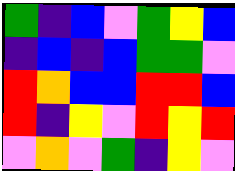[["green", "indigo", "blue", "violet", "green", "yellow", "blue"], ["indigo", "blue", "indigo", "blue", "green", "green", "violet"], ["red", "orange", "blue", "blue", "red", "red", "blue"], ["red", "indigo", "yellow", "violet", "red", "yellow", "red"], ["violet", "orange", "violet", "green", "indigo", "yellow", "violet"]]